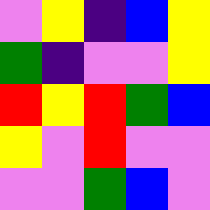[["violet", "yellow", "indigo", "blue", "yellow"], ["green", "indigo", "violet", "violet", "yellow"], ["red", "yellow", "red", "green", "blue"], ["yellow", "violet", "red", "violet", "violet"], ["violet", "violet", "green", "blue", "violet"]]